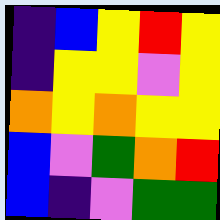[["indigo", "blue", "yellow", "red", "yellow"], ["indigo", "yellow", "yellow", "violet", "yellow"], ["orange", "yellow", "orange", "yellow", "yellow"], ["blue", "violet", "green", "orange", "red"], ["blue", "indigo", "violet", "green", "green"]]